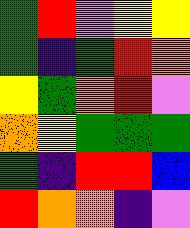[["green", "red", "violet", "yellow", "yellow"], ["green", "indigo", "green", "red", "orange"], ["yellow", "green", "orange", "red", "violet"], ["orange", "yellow", "green", "green", "green"], ["green", "indigo", "red", "red", "blue"], ["red", "orange", "orange", "indigo", "violet"]]